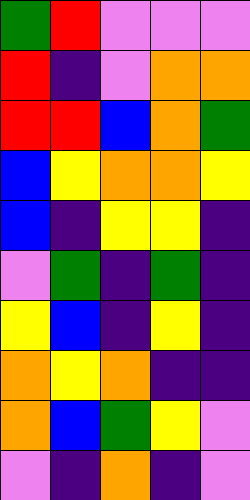[["green", "red", "violet", "violet", "violet"], ["red", "indigo", "violet", "orange", "orange"], ["red", "red", "blue", "orange", "green"], ["blue", "yellow", "orange", "orange", "yellow"], ["blue", "indigo", "yellow", "yellow", "indigo"], ["violet", "green", "indigo", "green", "indigo"], ["yellow", "blue", "indigo", "yellow", "indigo"], ["orange", "yellow", "orange", "indigo", "indigo"], ["orange", "blue", "green", "yellow", "violet"], ["violet", "indigo", "orange", "indigo", "violet"]]